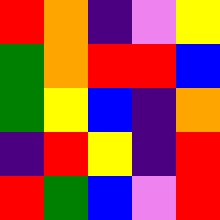[["red", "orange", "indigo", "violet", "yellow"], ["green", "orange", "red", "red", "blue"], ["green", "yellow", "blue", "indigo", "orange"], ["indigo", "red", "yellow", "indigo", "red"], ["red", "green", "blue", "violet", "red"]]